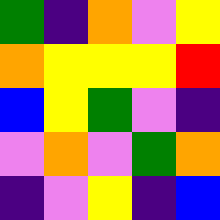[["green", "indigo", "orange", "violet", "yellow"], ["orange", "yellow", "yellow", "yellow", "red"], ["blue", "yellow", "green", "violet", "indigo"], ["violet", "orange", "violet", "green", "orange"], ["indigo", "violet", "yellow", "indigo", "blue"]]